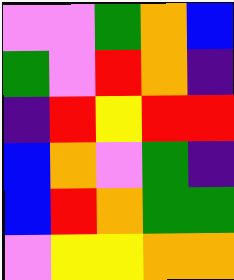[["violet", "violet", "green", "orange", "blue"], ["green", "violet", "red", "orange", "indigo"], ["indigo", "red", "yellow", "red", "red"], ["blue", "orange", "violet", "green", "indigo"], ["blue", "red", "orange", "green", "green"], ["violet", "yellow", "yellow", "orange", "orange"]]